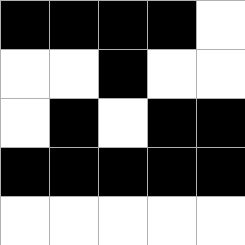[["black", "black", "black", "black", "white"], ["white", "white", "black", "white", "white"], ["white", "black", "white", "black", "black"], ["black", "black", "black", "black", "black"], ["white", "white", "white", "white", "white"]]